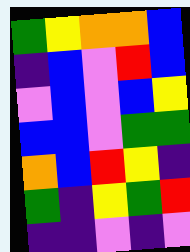[["green", "yellow", "orange", "orange", "blue"], ["indigo", "blue", "violet", "red", "blue"], ["violet", "blue", "violet", "blue", "yellow"], ["blue", "blue", "violet", "green", "green"], ["orange", "blue", "red", "yellow", "indigo"], ["green", "indigo", "yellow", "green", "red"], ["indigo", "indigo", "violet", "indigo", "violet"]]